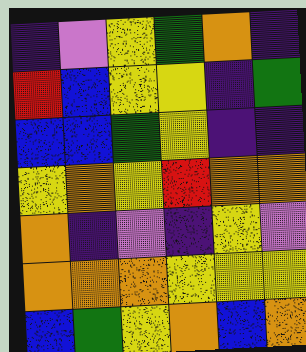[["indigo", "violet", "yellow", "green", "orange", "indigo"], ["red", "blue", "yellow", "yellow", "indigo", "green"], ["blue", "blue", "green", "yellow", "indigo", "indigo"], ["yellow", "orange", "yellow", "red", "orange", "orange"], ["orange", "indigo", "violet", "indigo", "yellow", "violet"], ["orange", "orange", "orange", "yellow", "yellow", "yellow"], ["blue", "green", "yellow", "orange", "blue", "orange"]]